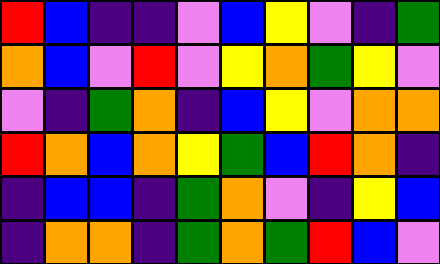[["red", "blue", "indigo", "indigo", "violet", "blue", "yellow", "violet", "indigo", "green"], ["orange", "blue", "violet", "red", "violet", "yellow", "orange", "green", "yellow", "violet"], ["violet", "indigo", "green", "orange", "indigo", "blue", "yellow", "violet", "orange", "orange"], ["red", "orange", "blue", "orange", "yellow", "green", "blue", "red", "orange", "indigo"], ["indigo", "blue", "blue", "indigo", "green", "orange", "violet", "indigo", "yellow", "blue"], ["indigo", "orange", "orange", "indigo", "green", "orange", "green", "red", "blue", "violet"]]